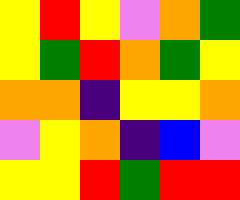[["yellow", "red", "yellow", "violet", "orange", "green"], ["yellow", "green", "red", "orange", "green", "yellow"], ["orange", "orange", "indigo", "yellow", "yellow", "orange"], ["violet", "yellow", "orange", "indigo", "blue", "violet"], ["yellow", "yellow", "red", "green", "red", "red"]]